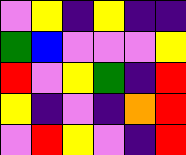[["violet", "yellow", "indigo", "yellow", "indigo", "indigo"], ["green", "blue", "violet", "violet", "violet", "yellow"], ["red", "violet", "yellow", "green", "indigo", "red"], ["yellow", "indigo", "violet", "indigo", "orange", "red"], ["violet", "red", "yellow", "violet", "indigo", "red"]]